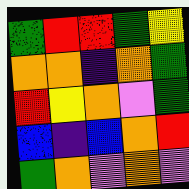[["green", "red", "red", "green", "yellow"], ["orange", "orange", "indigo", "orange", "green"], ["red", "yellow", "orange", "violet", "green"], ["blue", "indigo", "blue", "orange", "red"], ["green", "orange", "violet", "orange", "violet"]]